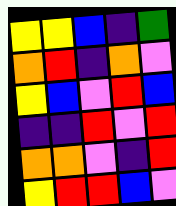[["yellow", "yellow", "blue", "indigo", "green"], ["orange", "red", "indigo", "orange", "violet"], ["yellow", "blue", "violet", "red", "blue"], ["indigo", "indigo", "red", "violet", "red"], ["orange", "orange", "violet", "indigo", "red"], ["yellow", "red", "red", "blue", "violet"]]